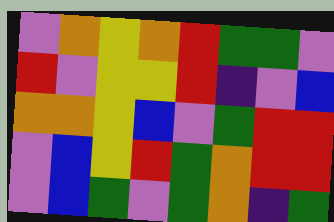[["violet", "orange", "yellow", "orange", "red", "green", "green", "violet"], ["red", "violet", "yellow", "yellow", "red", "indigo", "violet", "blue"], ["orange", "orange", "yellow", "blue", "violet", "green", "red", "red"], ["violet", "blue", "yellow", "red", "green", "orange", "red", "red"], ["violet", "blue", "green", "violet", "green", "orange", "indigo", "green"]]